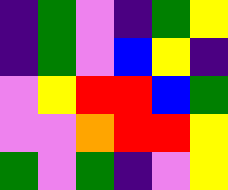[["indigo", "green", "violet", "indigo", "green", "yellow"], ["indigo", "green", "violet", "blue", "yellow", "indigo"], ["violet", "yellow", "red", "red", "blue", "green"], ["violet", "violet", "orange", "red", "red", "yellow"], ["green", "violet", "green", "indigo", "violet", "yellow"]]